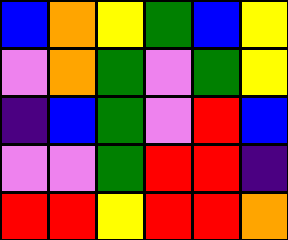[["blue", "orange", "yellow", "green", "blue", "yellow"], ["violet", "orange", "green", "violet", "green", "yellow"], ["indigo", "blue", "green", "violet", "red", "blue"], ["violet", "violet", "green", "red", "red", "indigo"], ["red", "red", "yellow", "red", "red", "orange"]]